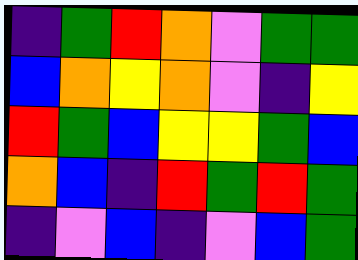[["indigo", "green", "red", "orange", "violet", "green", "green"], ["blue", "orange", "yellow", "orange", "violet", "indigo", "yellow"], ["red", "green", "blue", "yellow", "yellow", "green", "blue"], ["orange", "blue", "indigo", "red", "green", "red", "green"], ["indigo", "violet", "blue", "indigo", "violet", "blue", "green"]]